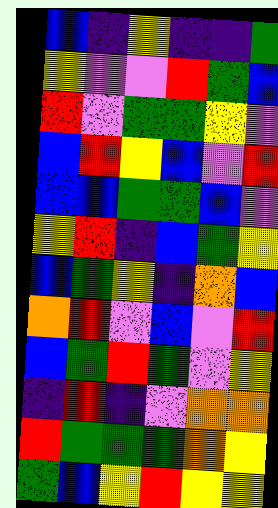[["blue", "indigo", "yellow", "indigo", "indigo", "green"], ["yellow", "violet", "violet", "red", "green", "blue"], ["red", "violet", "green", "green", "yellow", "violet"], ["blue", "red", "yellow", "blue", "violet", "red"], ["blue", "blue", "green", "green", "blue", "violet"], ["yellow", "red", "indigo", "blue", "green", "yellow"], ["blue", "green", "yellow", "indigo", "orange", "blue"], ["orange", "red", "violet", "blue", "violet", "red"], ["blue", "green", "red", "green", "violet", "yellow"], ["indigo", "red", "indigo", "violet", "orange", "orange"], ["red", "green", "green", "green", "orange", "yellow"], ["green", "blue", "yellow", "red", "yellow", "yellow"]]